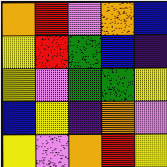[["orange", "red", "violet", "orange", "blue"], ["yellow", "red", "green", "blue", "indigo"], ["yellow", "violet", "green", "green", "yellow"], ["blue", "yellow", "indigo", "orange", "violet"], ["yellow", "violet", "orange", "red", "yellow"]]